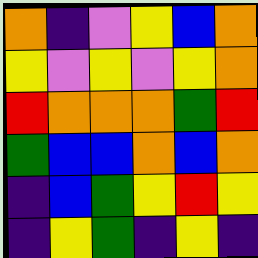[["orange", "indigo", "violet", "yellow", "blue", "orange"], ["yellow", "violet", "yellow", "violet", "yellow", "orange"], ["red", "orange", "orange", "orange", "green", "red"], ["green", "blue", "blue", "orange", "blue", "orange"], ["indigo", "blue", "green", "yellow", "red", "yellow"], ["indigo", "yellow", "green", "indigo", "yellow", "indigo"]]